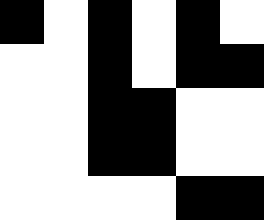[["black", "white", "black", "white", "black", "white"], ["white", "white", "black", "white", "black", "black"], ["white", "white", "black", "black", "white", "white"], ["white", "white", "black", "black", "white", "white"], ["white", "white", "white", "white", "black", "black"]]